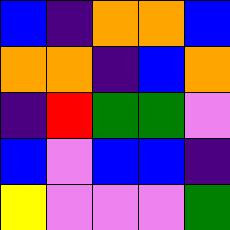[["blue", "indigo", "orange", "orange", "blue"], ["orange", "orange", "indigo", "blue", "orange"], ["indigo", "red", "green", "green", "violet"], ["blue", "violet", "blue", "blue", "indigo"], ["yellow", "violet", "violet", "violet", "green"]]